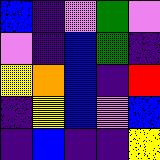[["blue", "indigo", "violet", "green", "violet"], ["violet", "indigo", "blue", "green", "indigo"], ["yellow", "orange", "blue", "indigo", "red"], ["indigo", "yellow", "blue", "violet", "blue"], ["indigo", "blue", "indigo", "indigo", "yellow"]]